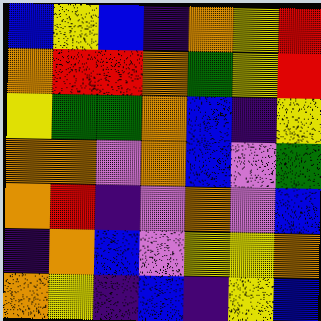[["blue", "yellow", "blue", "indigo", "orange", "yellow", "red"], ["orange", "red", "red", "orange", "green", "yellow", "red"], ["yellow", "green", "green", "orange", "blue", "indigo", "yellow"], ["orange", "orange", "violet", "orange", "blue", "violet", "green"], ["orange", "red", "indigo", "violet", "orange", "violet", "blue"], ["indigo", "orange", "blue", "violet", "yellow", "yellow", "orange"], ["orange", "yellow", "indigo", "blue", "indigo", "yellow", "blue"]]